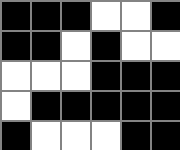[["black", "black", "black", "white", "white", "black"], ["black", "black", "white", "black", "white", "white"], ["white", "white", "white", "black", "black", "black"], ["white", "black", "black", "black", "black", "black"], ["black", "white", "white", "white", "black", "black"]]